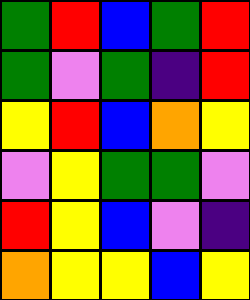[["green", "red", "blue", "green", "red"], ["green", "violet", "green", "indigo", "red"], ["yellow", "red", "blue", "orange", "yellow"], ["violet", "yellow", "green", "green", "violet"], ["red", "yellow", "blue", "violet", "indigo"], ["orange", "yellow", "yellow", "blue", "yellow"]]